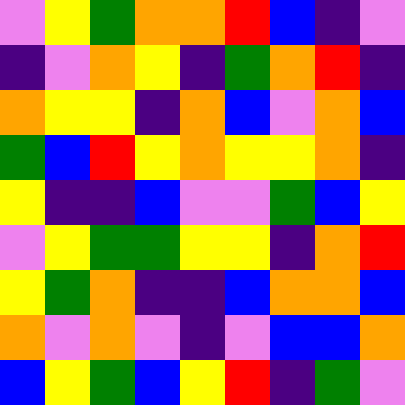[["violet", "yellow", "green", "orange", "orange", "red", "blue", "indigo", "violet"], ["indigo", "violet", "orange", "yellow", "indigo", "green", "orange", "red", "indigo"], ["orange", "yellow", "yellow", "indigo", "orange", "blue", "violet", "orange", "blue"], ["green", "blue", "red", "yellow", "orange", "yellow", "yellow", "orange", "indigo"], ["yellow", "indigo", "indigo", "blue", "violet", "violet", "green", "blue", "yellow"], ["violet", "yellow", "green", "green", "yellow", "yellow", "indigo", "orange", "red"], ["yellow", "green", "orange", "indigo", "indigo", "blue", "orange", "orange", "blue"], ["orange", "violet", "orange", "violet", "indigo", "violet", "blue", "blue", "orange"], ["blue", "yellow", "green", "blue", "yellow", "red", "indigo", "green", "violet"]]